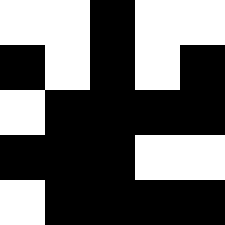[["white", "white", "black", "white", "white"], ["black", "white", "black", "white", "black"], ["white", "black", "black", "black", "black"], ["black", "black", "black", "white", "white"], ["white", "black", "black", "black", "black"]]